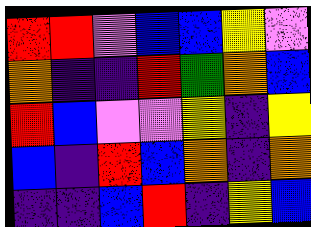[["red", "red", "violet", "blue", "blue", "yellow", "violet"], ["orange", "indigo", "indigo", "red", "green", "orange", "blue"], ["red", "blue", "violet", "violet", "yellow", "indigo", "yellow"], ["blue", "indigo", "red", "blue", "orange", "indigo", "orange"], ["indigo", "indigo", "blue", "red", "indigo", "yellow", "blue"]]